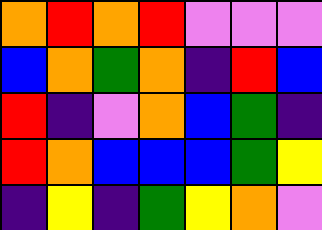[["orange", "red", "orange", "red", "violet", "violet", "violet"], ["blue", "orange", "green", "orange", "indigo", "red", "blue"], ["red", "indigo", "violet", "orange", "blue", "green", "indigo"], ["red", "orange", "blue", "blue", "blue", "green", "yellow"], ["indigo", "yellow", "indigo", "green", "yellow", "orange", "violet"]]